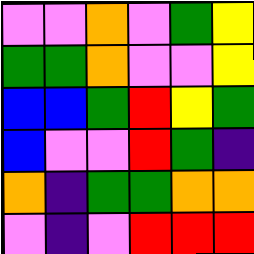[["violet", "violet", "orange", "violet", "green", "yellow"], ["green", "green", "orange", "violet", "violet", "yellow"], ["blue", "blue", "green", "red", "yellow", "green"], ["blue", "violet", "violet", "red", "green", "indigo"], ["orange", "indigo", "green", "green", "orange", "orange"], ["violet", "indigo", "violet", "red", "red", "red"]]